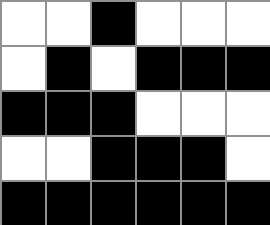[["white", "white", "black", "white", "white", "white"], ["white", "black", "white", "black", "black", "black"], ["black", "black", "black", "white", "white", "white"], ["white", "white", "black", "black", "black", "white"], ["black", "black", "black", "black", "black", "black"]]